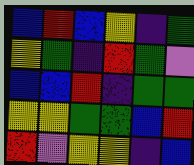[["blue", "red", "blue", "yellow", "indigo", "green"], ["yellow", "green", "indigo", "red", "green", "violet"], ["blue", "blue", "red", "indigo", "green", "green"], ["yellow", "yellow", "green", "green", "blue", "red"], ["red", "violet", "yellow", "yellow", "indigo", "blue"]]